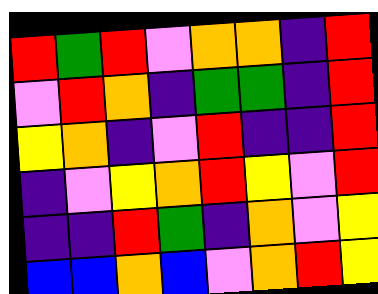[["red", "green", "red", "violet", "orange", "orange", "indigo", "red"], ["violet", "red", "orange", "indigo", "green", "green", "indigo", "red"], ["yellow", "orange", "indigo", "violet", "red", "indigo", "indigo", "red"], ["indigo", "violet", "yellow", "orange", "red", "yellow", "violet", "red"], ["indigo", "indigo", "red", "green", "indigo", "orange", "violet", "yellow"], ["blue", "blue", "orange", "blue", "violet", "orange", "red", "yellow"]]